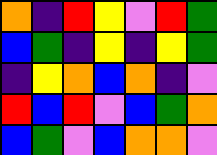[["orange", "indigo", "red", "yellow", "violet", "red", "green"], ["blue", "green", "indigo", "yellow", "indigo", "yellow", "green"], ["indigo", "yellow", "orange", "blue", "orange", "indigo", "violet"], ["red", "blue", "red", "violet", "blue", "green", "orange"], ["blue", "green", "violet", "blue", "orange", "orange", "violet"]]